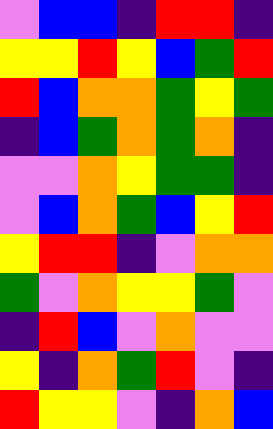[["violet", "blue", "blue", "indigo", "red", "red", "indigo"], ["yellow", "yellow", "red", "yellow", "blue", "green", "red"], ["red", "blue", "orange", "orange", "green", "yellow", "green"], ["indigo", "blue", "green", "orange", "green", "orange", "indigo"], ["violet", "violet", "orange", "yellow", "green", "green", "indigo"], ["violet", "blue", "orange", "green", "blue", "yellow", "red"], ["yellow", "red", "red", "indigo", "violet", "orange", "orange"], ["green", "violet", "orange", "yellow", "yellow", "green", "violet"], ["indigo", "red", "blue", "violet", "orange", "violet", "violet"], ["yellow", "indigo", "orange", "green", "red", "violet", "indigo"], ["red", "yellow", "yellow", "violet", "indigo", "orange", "blue"]]